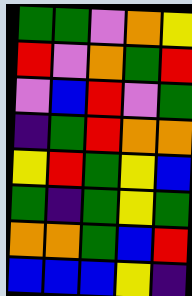[["green", "green", "violet", "orange", "yellow"], ["red", "violet", "orange", "green", "red"], ["violet", "blue", "red", "violet", "green"], ["indigo", "green", "red", "orange", "orange"], ["yellow", "red", "green", "yellow", "blue"], ["green", "indigo", "green", "yellow", "green"], ["orange", "orange", "green", "blue", "red"], ["blue", "blue", "blue", "yellow", "indigo"]]